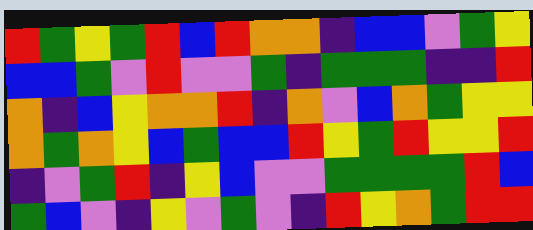[["red", "green", "yellow", "green", "red", "blue", "red", "orange", "orange", "indigo", "blue", "blue", "violet", "green", "yellow"], ["blue", "blue", "green", "violet", "red", "violet", "violet", "green", "indigo", "green", "green", "green", "indigo", "indigo", "red"], ["orange", "indigo", "blue", "yellow", "orange", "orange", "red", "indigo", "orange", "violet", "blue", "orange", "green", "yellow", "yellow"], ["orange", "green", "orange", "yellow", "blue", "green", "blue", "blue", "red", "yellow", "green", "red", "yellow", "yellow", "red"], ["indigo", "violet", "green", "red", "indigo", "yellow", "blue", "violet", "violet", "green", "green", "green", "green", "red", "blue"], ["green", "blue", "violet", "indigo", "yellow", "violet", "green", "violet", "indigo", "red", "yellow", "orange", "green", "red", "red"]]